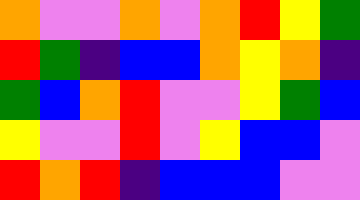[["orange", "violet", "violet", "orange", "violet", "orange", "red", "yellow", "green"], ["red", "green", "indigo", "blue", "blue", "orange", "yellow", "orange", "indigo"], ["green", "blue", "orange", "red", "violet", "violet", "yellow", "green", "blue"], ["yellow", "violet", "violet", "red", "violet", "yellow", "blue", "blue", "violet"], ["red", "orange", "red", "indigo", "blue", "blue", "blue", "violet", "violet"]]